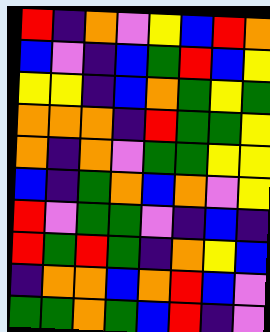[["red", "indigo", "orange", "violet", "yellow", "blue", "red", "orange"], ["blue", "violet", "indigo", "blue", "green", "red", "blue", "yellow"], ["yellow", "yellow", "indigo", "blue", "orange", "green", "yellow", "green"], ["orange", "orange", "orange", "indigo", "red", "green", "green", "yellow"], ["orange", "indigo", "orange", "violet", "green", "green", "yellow", "yellow"], ["blue", "indigo", "green", "orange", "blue", "orange", "violet", "yellow"], ["red", "violet", "green", "green", "violet", "indigo", "blue", "indigo"], ["red", "green", "red", "green", "indigo", "orange", "yellow", "blue"], ["indigo", "orange", "orange", "blue", "orange", "red", "blue", "violet"], ["green", "green", "orange", "green", "blue", "red", "indigo", "violet"]]